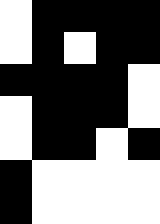[["white", "black", "black", "black", "black"], ["white", "black", "white", "black", "black"], ["black", "black", "black", "black", "white"], ["white", "black", "black", "black", "white"], ["white", "black", "black", "white", "black"], ["black", "white", "white", "white", "white"], ["black", "white", "white", "white", "white"]]